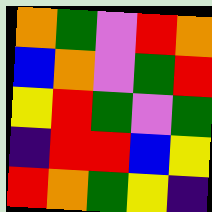[["orange", "green", "violet", "red", "orange"], ["blue", "orange", "violet", "green", "red"], ["yellow", "red", "green", "violet", "green"], ["indigo", "red", "red", "blue", "yellow"], ["red", "orange", "green", "yellow", "indigo"]]